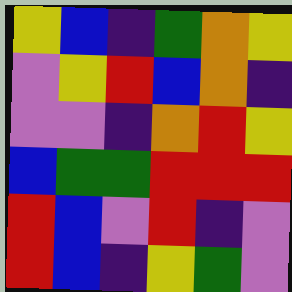[["yellow", "blue", "indigo", "green", "orange", "yellow"], ["violet", "yellow", "red", "blue", "orange", "indigo"], ["violet", "violet", "indigo", "orange", "red", "yellow"], ["blue", "green", "green", "red", "red", "red"], ["red", "blue", "violet", "red", "indigo", "violet"], ["red", "blue", "indigo", "yellow", "green", "violet"]]